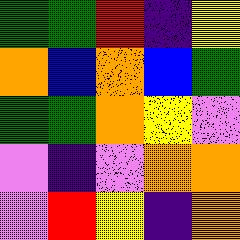[["green", "green", "red", "indigo", "yellow"], ["orange", "blue", "orange", "blue", "green"], ["green", "green", "orange", "yellow", "violet"], ["violet", "indigo", "violet", "orange", "orange"], ["violet", "red", "yellow", "indigo", "orange"]]